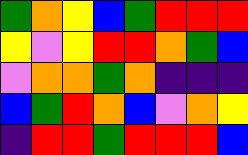[["green", "orange", "yellow", "blue", "green", "red", "red", "red"], ["yellow", "violet", "yellow", "red", "red", "orange", "green", "blue"], ["violet", "orange", "orange", "green", "orange", "indigo", "indigo", "indigo"], ["blue", "green", "red", "orange", "blue", "violet", "orange", "yellow"], ["indigo", "red", "red", "green", "red", "red", "red", "blue"]]